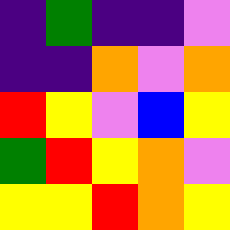[["indigo", "green", "indigo", "indigo", "violet"], ["indigo", "indigo", "orange", "violet", "orange"], ["red", "yellow", "violet", "blue", "yellow"], ["green", "red", "yellow", "orange", "violet"], ["yellow", "yellow", "red", "orange", "yellow"]]